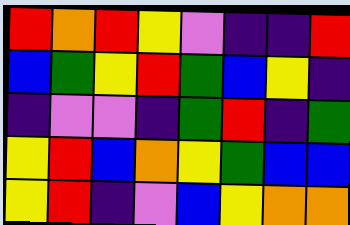[["red", "orange", "red", "yellow", "violet", "indigo", "indigo", "red"], ["blue", "green", "yellow", "red", "green", "blue", "yellow", "indigo"], ["indigo", "violet", "violet", "indigo", "green", "red", "indigo", "green"], ["yellow", "red", "blue", "orange", "yellow", "green", "blue", "blue"], ["yellow", "red", "indigo", "violet", "blue", "yellow", "orange", "orange"]]